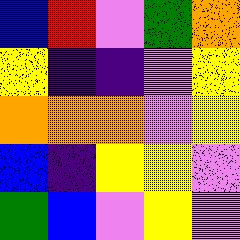[["blue", "red", "violet", "green", "orange"], ["yellow", "indigo", "indigo", "violet", "yellow"], ["orange", "orange", "orange", "violet", "yellow"], ["blue", "indigo", "yellow", "yellow", "violet"], ["green", "blue", "violet", "yellow", "violet"]]